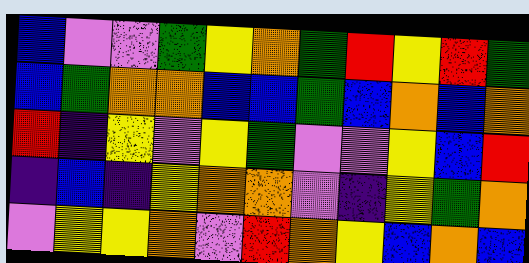[["blue", "violet", "violet", "green", "yellow", "orange", "green", "red", "yellow", "red", "green"], ["blue", "green", "orange", "orange", "blue", "blue", "green", "blue", "orange", "blue", "orange"], ["red", "indigo", "yellow", "violet", "yellow", "green", "violet", "violet", "yellow", "blue", "red"], ["indigo", "blue", "indigo", "yellow", "orange", "orange", "violet", "indigo", "yellow", "green", "orange"], ["violet", "yellow", "yellow", "orange", "violet", "red", "orange", "yellow", "blue", "orange", "blue"]]